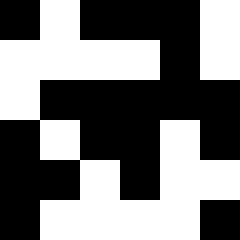[["black", "white", "black", "black", "black", "white"], ["white", "white", "white", "white", "black", "white"], ["white", "black", "black", "black", "black", "black"], ["black", "white", "black", "black", "white", "black"], ["black", "black", "white", "black", "white", "white"], ["black", "white", "white", "white", "white", "black"]]